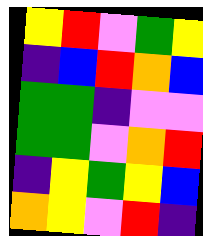[["yellow", "red", "violet", "green", "yellow"], ["indigo", "blue", "red", "orange", "blue"], ["green", "green", "indigo", "violet", "violet"], ["green", "green", "violet", "orange", "red"], ["indigo", "yellow", "green", "yellow", "blue"], ["orange", "yellow", "violet", "red", "indigo"]]